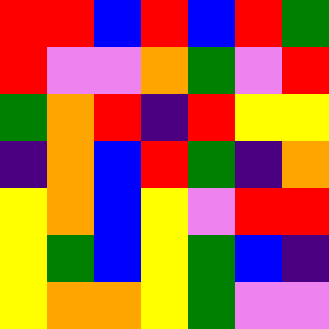[["red", "red", "blue", "red", "blue", "red", "green"], ["red", "violet", "violet", "orange", "green", "violet", "red"], ["green", "orange", "red", "indigo", "red", "yellow", "yellow"], ["indigo", "orange", "blue", "red", "green", "indigo", "orange"], ["yellow", "orange", "blue", "yellow", "violet", "red", "red"], ["yellow", "green", "blue", "yellow", "green", "blue", "indigo"], ["yellow", "orange", "orange", "yellow", "green", "violet", "violet"]]